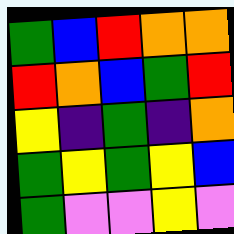[["green", "blue", "red", "orange", "orange"], ["red", "orange", "blue", "green", "red"], ["yellow", "indigo", "green", "indigo", "orange"], ["green", "yellow", "green", "yellow", "blue"], ["green", "violet", "violet", "yellow", "violet"]]